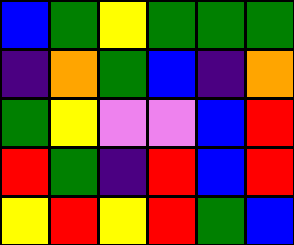[["blue", "green", "yellow", "green", "green", "green"], ["indigo", "orange", "green", "blue", "indigo", "orange"], ["green", "yellow", "violet", "violet", "blue", "red"], ["red", "green", "indigo", "red", "blue", "red"], ["yellow", "red", "yellow", "red", "green", "blue"]]